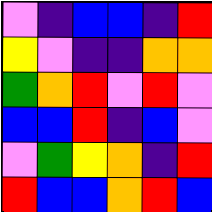[["violet", "indigo", "blue", "blue", "indigo", "red"], ["yellow", "violet", "indigo", "indigo", "orange", "orange"], ["green", "orange", "red", "violet", "red", "violet"], ["blue", "blue", "red", "indigo", "blue", "violet"], ["violet", "green", "yellow", "orange", "indigo", "red"], ["red", "blue", "blue", "orange", "red", "blue"]]